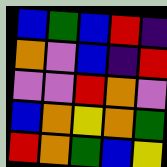[["blue", "green", "blue", "red", "indigo"], ["orange", "violet", "blue", "indigo", "red"], ["violet", "violet", "red", "orange", "violet"], ["blue", "orange", "yellow", "orange", "green"], ["red", "orange", "green", "blue", "yellow"]]